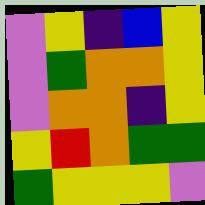[["violet", "yellow", "indigo", "blue", "yellow"], ["violet", "green", "orange", "orange", "yellow"], ["violet", "orange", "orange", "indigo", "yellow"], ["yellow", "red", "orange", "green", "green"], ["green", "yellow", "yellow", "yellow", "violet"]]